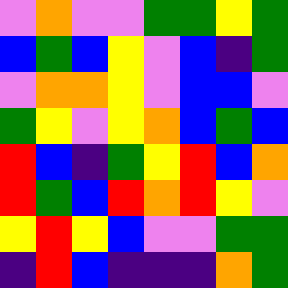[["violet", "orange", "violet", "violet", "green", "green", "yellow", "green"], ["blue", "green", "blue", "yellow", "violet", "blue", "indigo", "green"], ["violet", "orange", "orange", "yellow", "violet", "blue", "blue", "violet"], ["green", "yellow", "violet", "yellow", "orange", "blue", "green", "blue"], ["red", "blue", "indigo", "green", "yellow", "red", "blue", "orange"], ["red", "green", "blue", "red", "orange", "red", "yellow", "violet"], ["yellow", "red", "yellow", "blue", "violet", "violet", "green", "green"], ["indigo", "red", "blue", "indigo", "indigo", "indigo", "orange", "green"]]